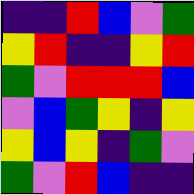[["indigo", "indigo", "red", "blue", "violet", "green"], ["yellow", "red", "indigo", "indigo", "yellow", "red"], ["green", "violet", "red", "red", "red", "blue"], ["violet", "blue", "green", "yellow", "indigo", "yellow"], ["yellow", "blue", "yellow", "indigo", "green", "violet"], ["green", "violet", "red", "blue", "indigo", "indigo"]]